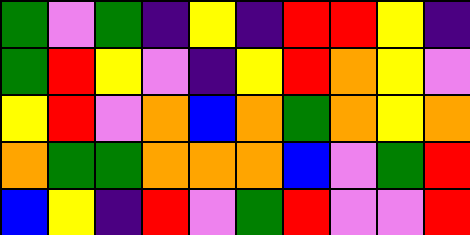[["green", "violet", "green", "indigo", "yellow", "indigo", "red", "red", "yellow", "indigo"], ["green", "red", "yellow", "violet", "indigo", "yellow", "red", "orange", "yellow", "violet"], ["yellow", "red", "violet", "orange", "blue", "orange", "green", "orange", "yellow", "orange"], ["orange", "green", "green", "orange", "orange", "orange", "blue", "violet", "green", "red"], ["blue", "yellow", "indigo", "red", "violet", "green", "red", "violet", "violet", "red"]]